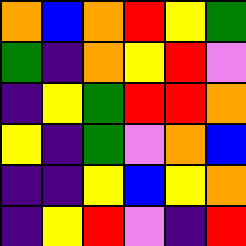[["orange", "blue", "orange", "red", "yellow", "green"], ["green", "indigo", "orange", "yellow", "red", "violet"], ["indigo", "yellow", "green", "red", "red", "orange"], ["yellow", "indigo", "green", "violet", "orange", "blue"], ["indigo", "indigo", "yellow", "blue", "yellow", "orange"], ["indigo", "yellow", "red", "violet", "indigo", "red"]]